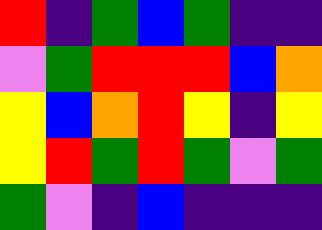[["red", "indigo", "green", "blue", "green", "indigo", "indigo"], ["violet", "green", "red", "red", "red", "blue", "orange"], ["yellow", "blue", "orange", "red", "yellow", "indigo", "yellow"], ["yellow", "red", "green", "red", "green", "violet", "green"], ["green", "violet", "indigo", "blue", "indigo", "indigo", "indigo"]]